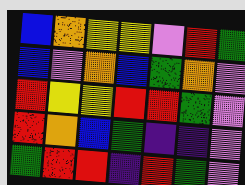[["blue", "orange", "yellow", "yellow", "violet", "red", "green"], ["blue", "violet", "orange", "blue", "green", "orange", "violet"], ["red", "yellow", "yellow", "red", "red", "green", "violet"], ["red", "orange", "blue", "green", "indigo", "indigo", "violet"], ["green", "red", "red", "indigo", "red", "green", "violet"]]